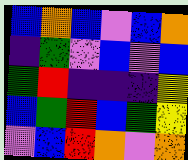[["blue", "orange", "blue", "violet", "blue", "orange"], ["indigo", "green", "violet", "blue", "violet", "blue"], ["green", "red", "indigo", "indigo", "indigo", "yellow"], ["blue", "green", "red", "blue", "green", "yellow"], ["violet", "blue", "red", "orange", "violet", "orange"]]